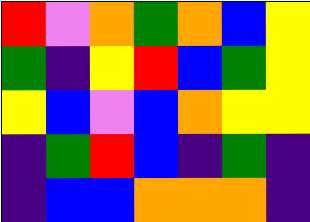[["red", "violet", "orange", "green", "orange", "blue", "yellow"], ["green", "indigo", "yellow", "red", "blue", "green", "yellow"], ["yellow", "blue", "violet", "blue", "orange", "yellow", "yellow"], ["indigo", "green", "red", "blue", "indigo", "green", "indigo"], ["indigo", "blue", "blue", "orange", "orange", "orange", "indigo"]]